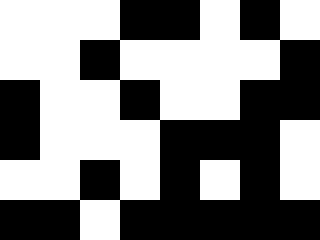[["white", "white", "white", "black", "black", "white", "black", "white"], ["white", "white", "black", "white", "white", "white", "white", "black"], ["black", "white", "white", "black", "white", "white", "black", "black"], ["black", "white", "white", "white", "black", "black", "black", "white"], ["white", "white", "black", "white", "black", "white", "black", "white"], ["black", "black", "white", "black", "black", "black", "black", "black"]]